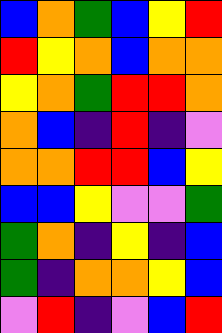[["blue", "orange", "green", "blue", "yellow", "red"], ["red", "yellow", "orange", "blue", "orange", "orange"], ["yellow", "orange", "green", "red", "red", "orange"], ["orange", "blue", "indigo", "red", "indigo", "violet"], ["orange", "orange", "red", "red", "blue", "yellow"], ["blue", "blue", "yellow", "violet", "violet", "green"], ["green", "orange", "indigo", "yellow", "indigo", "blue"], ["green", "indigo", "orange", "orange", "yellow", "blue"], ["violet", "red", "indigo", "violet", "blue", "red"]]